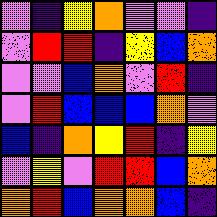[["violet", "indigo", "yellow", "orange", "violet", "violet", "indigo"], ["violet", "red", "red", "indigo", "yellow", "blue", "orange"], ["violet", "violet", "blue", "orange", "violet", "red", "indigo"], ["violet", "red", "blue", "blue", "blue", "orange", "violet"], ["blue", "indigo", "orange", "yellow", "red", "indigo", "yellow"], ["violet", "yellow", "violet", "red", "red", "blue", "orange"], ["orange", "red", "blue", "orange", "orange", "blue", "indigo"]]